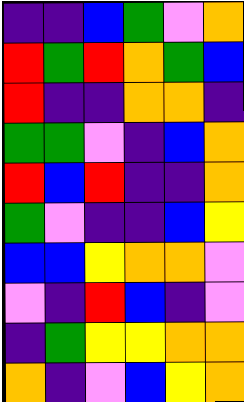[["indigo", "indigo", "blue", "green", "violet", "orange"], ["red", "green", "red", "orange", "green", "blue"], ["red", "indigo", "indigo", "orange", "orange", "indigo"], ["green", "green", "violet", "indigo", "blue", "orange"], ["red", "blue", "red", "indigo", "indigo", "orange"], ["green", "violet", "indigo", "indigo", "blue", "yellow"], ["blue", "blue", "yellow", "orange", "orange", "violet"], ["violet", "indigo", "red", "blue", "indigo", "violet"], ["indigo", "green", "yellow", "yellow", "orange", "orange"], ["orange", "indigo", "violet", "blue", "yellow", "orange"]]